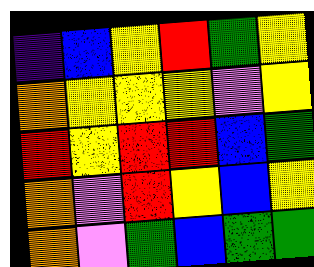[["indigo", "blue", "yellow", "red", "green", "yellow"], ["orange", "yellow", "yellow", "yellow", "violet", "yellow"], ["red", "yellow", "red", "red", "blue", "green"], ["orange", "violet", "red", "yellow", "blue", "yellow"], ["orange", "violet", "green", "blue", "green", "green"]]